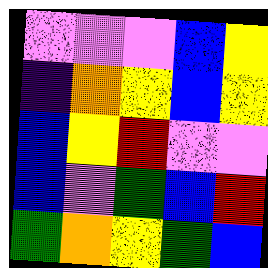[["violet", "violet", "violet", "blue", "yellow"], ["indigo", "orange", "yellow", "blue", "yellow"], ["blue", "yellow", "red", "violet", "violet"], ["blue", "violet", "green", "blue", "red"], ["green", "orange", "yellow", "green", "blue"]]